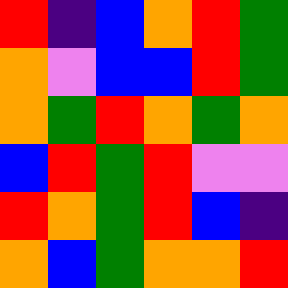[["red", "indigo", "blue", "orange", "red", "green"], ["orange", "violet", "blue", "blue", "red", "green"], ["orange", "green", "red", "orange", "green", "orange"], ["blue", "red", "green", "red", "violet", "violet"], ["red", "orange", "green", "red", "blue", "indigo"], ["orange", "blue", "green", "orange", "orange", "red"]]